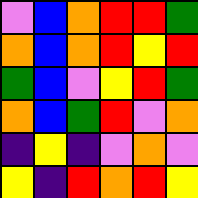[["violet", "blue", "orange", "red", "red", "green"], ["orange", "blue", "orange", "red", "yellow", "red"], ["green", "blue", "violet", "yellow", "red", "green"], ["orange", "blue", "green", "red", "violet", "orange"], ["indigo", "yellow", "indigo", "violet", "orange", "violet"], ["yellow", "indigo", "red", "orange", "red", "yellow"]]